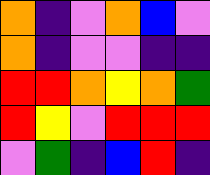[["orange", "indigo", "violet", "orange", "blue", "violet"], ["orange", "indigo", "violet", "violet", "indigo", "indigo"], ["red", "red", "orange", "yellow", "orange", "green"], ["red", "yellow", "violet", "red", "red", "red"], ["violet", "green", "indigo", "blue", "red", "indigo"]]